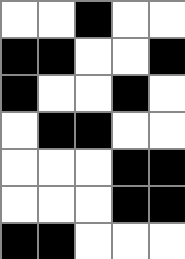[["white", "white", "black", "white", "white"], ["black", "black", "white", "white", "black"], ["black", "white", "white", "black", "white"], ["white", "black", "black", "white", "white"], ["white", "white", "white", "black", "black"], ["white", "white", "white", "black", "black"], ["black", "black", "white", "white", "white"]]